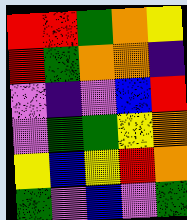[["red", "red", "green", "orange", "yellow"], ["red", "green", "orange", "orange", "indigo"], ["violet", "indigo", "violet", "blue", "red"], ["violet", "green", "green", "yellow", "orange"], ["yellow", "blue", "yellow", "red", "orange"], ["green", "violet", "blue", "violet", "green"]]